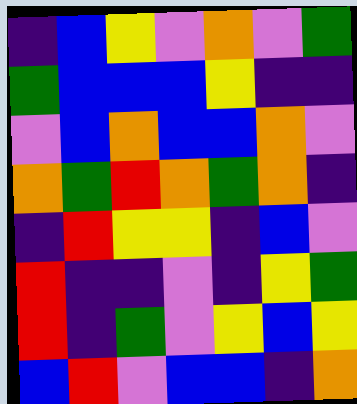[["indigo", "blue", "yellow", "violet", "orange", "violet", "green"], ["green", "blue", "blue", "blue", "yellow", "indigo", "indigo"], ["violet", "blue", "orange", "blue", "blue", "orange", "violet"], ["orange", "green", "red", "orange", "green", "orange", "indigo"], ["indigo", "red", "yellow", "yellow", "indigo", "blue", "violet"], ["red", "indigo", "indigo", "violet", "indigo", "yellow", "green"], ["red", "indigo", "green", "violet", "yellow", "blue", "yellow"], ["blue", "red", "violet", "blue", "blue", "indigo", "orange"]]